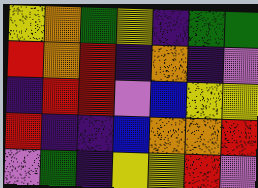[["yellow", "orange", "green", "yellow", "indigo", "green", "green"], ["red", "orange", "red", "indigo", "orange", "indigo", "violet"], ["indigo", "red", "red", "violet", "blue", "yellow", "yellow"], ["red", "indigo", "indigo", "blue", "orange", "orange", "red"], ["violet", "green", "indigo", "yellow", "yellow", "red", "violet"]]